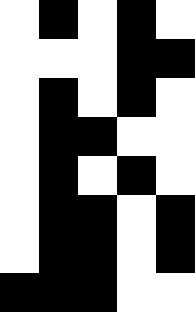[["white", "black", "white", "black", "white"], ["white", "white", "white", "black", "black"], ["white", "black", "white", "black", "white"], ["white", "black", "black", "white", "white"], ["white", "black", "white", "black", "white"], ["white", "black", "black", "white", "black"], ["white", "black", "black", "white", "black"], ["black", "black", "black", "white", "white"]]